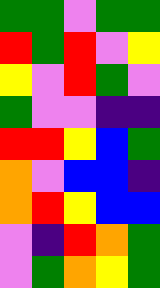[["green", "green", "violet", "green", "green"], ["red", "green", "red", "violet", "yellow"], ["yellow", "violet", "red", "green", "violet"], ["green", "violet", "violet", "indigo", "indigo"], ["red", "red", "yellow", "blue", "green"], ["orange", "violet", "blue", "blue", "indigo"], ["orange", "red", "yellow", "blue", "blue"], ["violet", "indigo", "red", "orange", "green"], ["violet", "green", "orange", "yellow", "green"]]